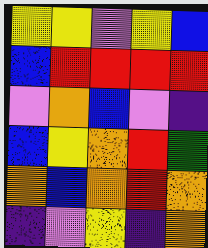[["yellow", "yellow", "violet", "yellow", "blue"], ["blue", "red", "red", "red", "red"], ["violet", "orange", "blue", "violet", "indigo"], ["blue", "yellow", "orange", "red", "green"], ["orange", "blue", "orange", "red", "orange"], ["indigo", "violet", "yellow", "indigo", "orange"]]